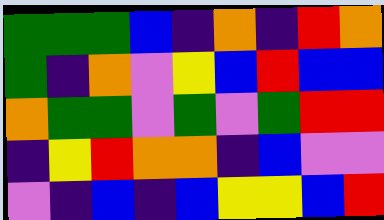[["green", "green", "green", "blue", "indigo", "orange", "indigo", "red", "orange"], ["green", "indigo", "orange", "violet", "yellow", "blue", "red", "blue", "blue"], ["orange", "green", "green", "violet", "green", "violet", "green", "red", "red"], ["indigo", "yellow", "red", "orange", "orange", "indigo", "blue", "violet", "violet"], ["violet", "indigo", "blue", "indigo", "blue", "yellow", "yellow", "blue", "red"]]